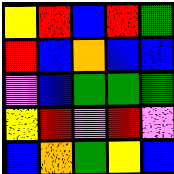[["yellow", "red", "blue", "red", "green"], ["red", "blue", "orange", "blue", "blue"], ["violet", "blue", "green", "green", "green"], ["yellow", "red", "violet", "red", "violet"], ["blue", "orange", "green", "yellow", "blue"]]